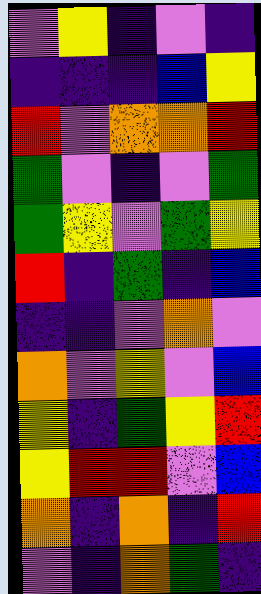[["violet", "yellow", "indigo", "violet", "indigo"], ["indigo", "indigo", "indigo", "blue", "yellow"], ["red", "violet", "orange", "orange", "red"], ["green", "violet", "indigo", "violet", "green"], ["green", "yellow", "violet", "green", "yellow"], ["red", "indigo", "green", "indigo", "blue"], ["indigo", "indigo", "violet", "orange", "violet"], ["orange", "violet", "yellow", "violet", "blue"], ["yellow", "indigo", "green", "yellow", "red"], ["yellow", "red", "red", "violet", "blue"], ["orange", "indigo", "orange", "indigo", "red"], ["violet", "indigo", "orange", "green", "indigo"]]